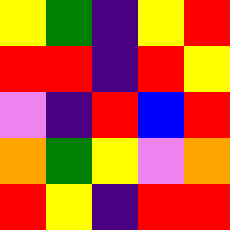[["yellow", "green", "indigo", "yellow", "red"], ["red", "red", "indigo", "red", "yellow"], ["violet", "indigo", "red", "blue", "red"], ["orange", "green", "yellow", "violet", "orange"], ["red", "yellow", "indigo", "red", "red"]]